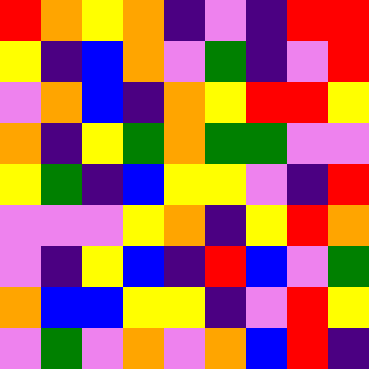[["red", "orange", "yellow", "orange", "indigo", "violet", "indigo", "red", "red"], ["yellow", "indigo", "blue", "orange", "violet", "green", "indigo", "violet", "red"], ["violet", "orange", "blue", "indigo", "orange", "yellow", "red", "red", "yellow"], ["orange", "indigo", "yellow", "green", "orange", "green", "green", "violet", "violet"], ["yellow", "green", "indigo", "blue", "yellow", "yellow", "violet", "indigo", "red"], ["violet", "violet", "violet", "yellow", "orange", "indigo", "yellow", "red", "orange"], ["violet", "indigo", "yellow", "blue", "indigo", "red", "blue", "violet", "green"], ["orange", "blue", "blue", "yellow", "yellow", "indigo", "violet", "red", "yellow"], ["violet", "green", "violet", "orange", "violet", "orange", "blue", "red", "indigo"]]